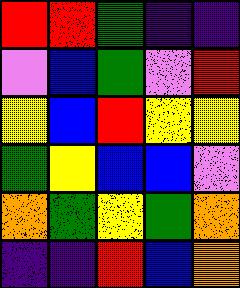[["red", "red", "green", "indigo", "indigo"], ["violet", "blue", "green", "violet", "red"], ["yellow", "blue", "red", "yellow", "yellow"], ["green", "yellow", "blue", "blue", "violet"], ["orange", "green", "yellow", "green", "orange"], ["indigo", "indigo", "red", "blue", "orange"]]